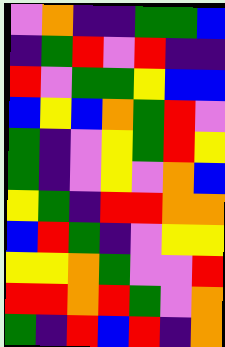[["violet", "orange", "indigo", "indigo", "green", "green", "blue"], ["indigo", "green", "red", "violet", "red", "indigo", "indigo"], ["red", "violet", "green", "green", "yellow", "blue", "blue"], ["blue", "yellow", "blue", "orange", "green", "red", "violet"], ["green", "indigo", "violet", "yellow", "green", "red", "yellow"], ["green", "indigo", "violet", "yellow", "violet", "orange", "blue"], ["yellow", "green", "indigo", "red", "red", "orange", "orange"], ["blue", "red", "green", "indigo", "violet", "yellow", "yellow"], ["yellow", "yellow", "orange", "green", "violet", "violet", "red"], ["red", "red", "orange", "red", "green", "violet", "orange"], ["green", "indigo", "red", "blue", "red", "indigo", "orange"]]